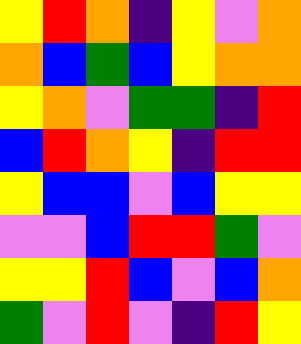[["yellow", "red", "orange", "indigo", "yellow", "violet", "orange"], ["orange", "blue", "green", "blue", "yellow", "orange", "orange"], ["yellow", "orange", "violet", "green", "green", "indigo", "red"], ["blue", "red", "orange", "yellow", "indigo", "red", "red"], ["yellow", "blue", "blue", "violet", "blue", "yellow", "yellow"], ["violet", "violet", "blue", "red", "red", "green", "violet"], ["yellow", "yellow", "red", "blue", "violet", "blue", "orange"], ["green", "violet", "red", "violet", "indigo", "red", "yellow"]]